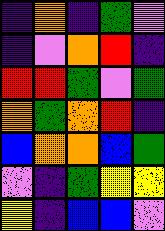[["indigo", "orange", "indigo", "green", "violet"], ["indigo", "violet", "orange", "red", "indigo"], ["red", "red", "green", "violet", "green"], ["orange", "green", "orange", "red", "indigo"], ["blue", "orange", "orange", "blue", "green"], ["violet", "indigo", "green", "yellow", "yellow"], ["yellow", "indigo", "blue", "blue", "violet"]]